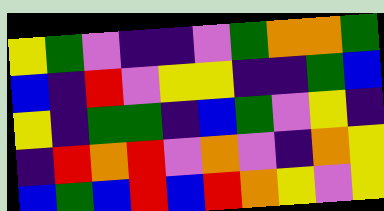[["yellow", "green", "violet", "indigo", "indigo", "violet", "green", "orange", "orange", "green"], ["blue", "indigo", "red", "violet", "yellow", "yellow", "indigo", "indigo", "green", "blue"], ["yellow", "indigo", "green", "green", "indigo", "blue", "green", "violet", "yellow", "indigo"], ["indigo", "red", "orange", "red", "violet", "orange", "violet", "indigo", "orange", "yellow"], ["blue", "green", "blue", "red", "blue", "red", "orange", "yellow", "violet", "yellow"]]